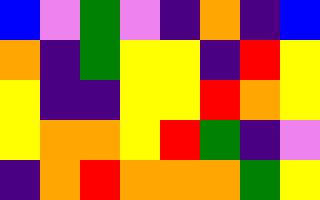[["blue", "violet", "green", "violet", "indigo", "orange", "indigo", "blue"], ["orange", "indigo", "green", "yellow", "yellow", "indigo", "red", "yellow"], ["yellow", "indigo", "indigo", "yellow", "yellow", "red", "orange", "yellow"], ["yellow", "orange", "orange", "yellow", "red", "green", "indigo", "violet"], ["indigo", "orange", "red", "orange", "orange", "orange", "green", "yellow"]]